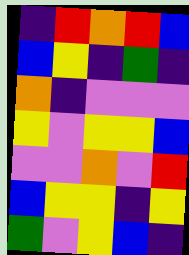[["indigo", "red", "orange", "red", "blue"], ["blue", "yellow", "indigo", "green", "indigo"], ["orange", "indigo", "violet", "violet", "violet"], ["yellow", "violet", "yellow", "yellow", "blue"], ["violet", "violet", "orange", "violet", "red"], ["blue", "yellow", "yellow", "indigo", "yellow"], ["green", "violet", "yellow", "blue", "indigo"]]